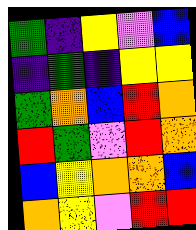[["green", "indigo", "yellow", "violet", "blue"], ["indigo", "green", "indigo", "yellow", "yellow"], ["green", "orange", "blue", "red", "orange"], ["red", "green", "violet", "red", "orange"], ["blue", "yellow", "orange", "orange", "blue"], ["orange", "yellow", "violet", "red", "red"]]